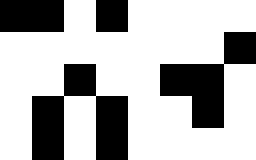[["black", "black", "white", "black", "white", "white", "white", "white"], ["white", "white", "white", "white", "white", "white", "white", "black"], ["white", "white", "black", "white", "white", "black", "black", "white"], ["white", "black", "white", "black", "white", "white", "black", "white"], ["white", "black", "white", "black", "white", "white", "white", "white"]]